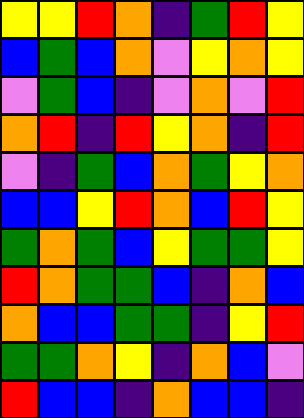[["yellow", "yellow", "red", "orange", "indigo", "green", "red", "yellow"], ["blue", "green", "blue", "orange", "violet", "yellow", "orange", "yellow"], ["violet", "green", "blue", "indigo", "violet", "orange", "violet", "red"], ["orange", "red", "indigo", "red", "yellow", "orange", "indigo", "red"], ["violet", "indigo", "green", "blue", "orange", "green", "yellow", "orange"], ["blue", "blue", "yellow", "red", "orange", "blue", "red", "yellow"], ["green", "orange", "green", "blue", "yellow", "green", "green", "yellow"], ["red", "orange", "green", "green", "blue", "indigo", "orange", "blue"], ["orange", "blue", "blue", "green", "green", "indigo", "yellow", "red"], ["green", "green", "orange", "yellow", "indigo", "orange", "blue", "violet"], ["red", "blue", "blue", "indigo", "orange", "blue", "blue", "indigo"]]